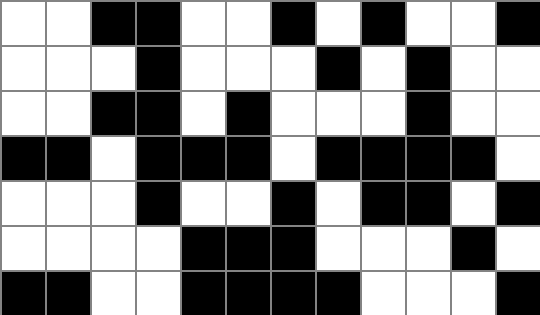[["white", "white", "black", "black", "white", "white", "black", "white", "black", "white", "white", "black"], ["white", "white", "white", "black", "white", "white", "white", "black", "white", "black", "white", "white"], ["white", "white", "black", "black", "white", "black", "white", "white", "white", "black", "white", "white"], ["black", "black", "white", "black", "black", "black", "white", "black", "black", "black", "black", "white"], ["white", "white", "white", "black", "white", "white", "black", "white", "black", "black", "white", "black"], ["white", "white", "white", "white", "black", "black", "black", "white", "white", "white", "black", "white"], ["black", "black", "white", "white", "black", "black", "black", "black", "white", "white", "white", "black"]]